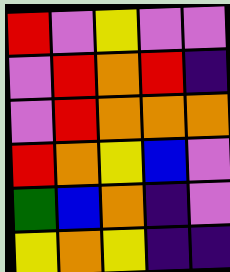[["red", "violet", "yellow", "violet", "violet"], ["violet", "red", "orange", "red", "indigo"], ["violet", "red", "orange", "orange", "orange"], ["red", "orange", "yellow", "blue", "violet"], ["green", "blue", "orange", "indigo", "violet"], ["yellow", "orange", "yellow", "indigo", "indigo"]]